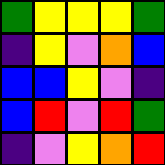[["green", "yellow", "yellow", "yellow", "green"], ["indigo", "yellow", "violet", "orange", "blue"], ["blue", "blue", "yellow", "violet", "indigo"], ["blue", "red", "violet", "red", "green"], ["indigo", "violet", "yellow", "orange", "red"]]